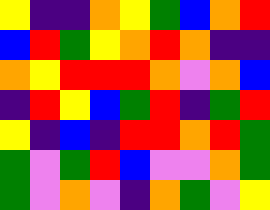[["yellow", "indigo", "indigo", "orange", "yellow", "green", "blue", "orange", "red"], ["blue", "red", "green", "yellow", "orange", "red", "orange", "indigo", "indigo"], ["orange", "yellow", "red", "red", "red", "orange", "violet", "orange", "blue"], ["indigo", "red", "yellow", "blue", "green", "red", "indigo", "green", "red"], ["yellow", "indigo", "blue", "indigo", "red", "red", "orange", "red", "green"], ["green", "violet", "green", "red", "blue", "violet", "violet", "orange", "green"], ["green", "violet", "orange", "violet", "indigo", "orange", "green", "violet", "yellow"]]